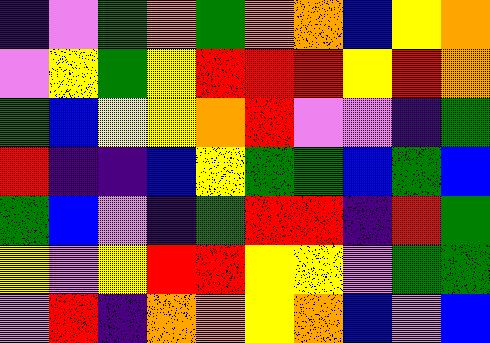[["indigo", "violet", "green", "orange", "green", "orange", "orange", "blue", "yellow", "orange"], ["violet", "yellow", "green", "yellow", "red", "red", "red", "yellow", "red", "orange"], ["green", "blue", "yellow", "yellow", "orange", "red", "violet", "violet", "indigo", "green"], ["red", "indigo", "indigo", "blue", "yellow", "green", "green", "blue", "green", "blue"], ["green", "blue", "violet", "indigo", "green", "red", "red", "indigo", "red", "green"], ["yellow", "violet", "yellow", "red", "red", "yellow", "yellow", "violet", "green", "green"], ["violet", "red", "indigo", "orange", "orange", "yellow", "orange", "blue", "violet", "blue"]]